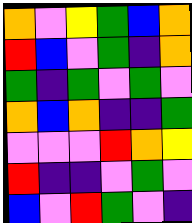[["orange", "violet", "yellow", "green", "blue", "orange"], ["red", "blue", "violet", "green", "indigo", "orange"], ["green", "indigo", "green", "violet", "green", "violet"], ["orange", "blue", "orange", "indigo", "indigo", "green"], ["violet", "violet", "violet", "red", "orange", "yellow"], ["red", "indigo", "indigo", "violet", "green", "violet"], ["blue", "violet", "red", "green", "violet", "indigo"]]